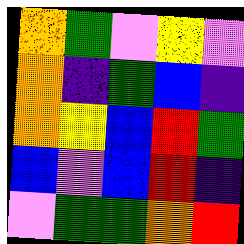[["orange", "green", "violet", "yellow", "violet"], ["orange", "indigo", "green", "blue", "indigo"], ["orange", "yellow", "blue", "red", "green"], ["blue", "violet", "blue", "red", "indigo"], ["violet", "green", "green", "orange", "red"]]